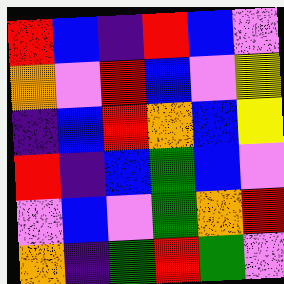[["red", "blue", "indigo", "red", "blue", "violet"], ["orange", "violet", "red", "blue", "violet", "yellow"], ["indigo", "blue", "red", "orange", "blue", "yellow"], ["red", "indigo", "blue", "green", "blue", "violet"], ["violet", "blue", "violet", "green", "orange", "red"], ["orange", "indigo", "green", "red", "green", "violet"]]